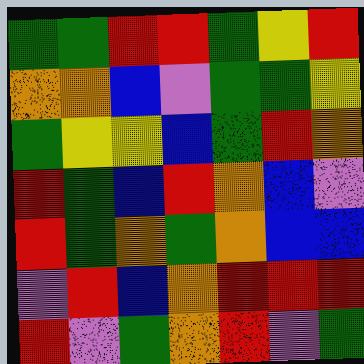[["green", "green", "red", "red", "green", "yellow", "red"], ["orange", "orange", "blue", "violet", "green", "green", "yellow"], ["green", "yellow", "yellow", "blue", "green", "red", "orange"], ["red", "green", "blue", "red", "orange", "blue", "violet"], ["red", "green", "orange", "green", "orange", "blue", "blue"], ["violet", "red", "blue", "orange", "red", "red", "red"], ["red", "violet", "green", "orange", "red", "violet", "green"]]